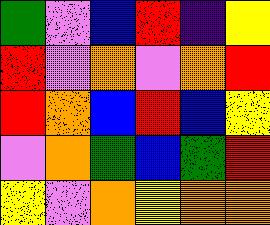[["green", "violet", "blue", "red", "indigo", "yellow"], ["red", "violet", "orange", "violet", "orange", "red"], ["red", "orange", "blue", "red", "blue", "yellow"], ["violet", "orange", "green", "blue", "green", "red"], ["yellow", "violet", "orange", "yellow", "orange", "orange"]]